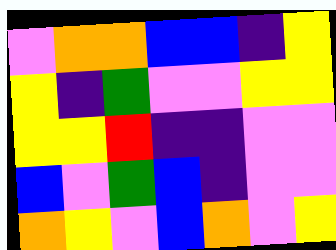[["violet", "orange", "orange", "blue", "blue", "indigo", "yellow"], ["yellow", "indigo", "green", "violet", "violet", "yellow", "yellow"], ["yellow", "yellow", "red", "indigo", "indigo", "violet", "violet"], ["blue", "violet", "green", "blue", "indigo", "violet", "violet"], ["orange", "yellow", "violet", "blue", "orange", "violet", "yellow"]]